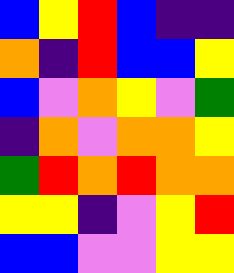[["blue", "yellow", "red", "blue", "indigo", "indigo"], ["orange", "indigo", "red", "blue", "blue", "yellow"], ["blue", "violet", "orange", "yellow", "violet", "green"], ["indigo", "orange", "violet", "orange", "orange", "yellow"], ["green", "red", "orange", "red", "orange", "orange"], ["yellow", "yellow", "indigo", "violet", "yellow", "red"], ["blue", "blue", "violet", "violet", "yellow", "yellow"]]